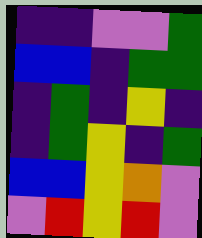[["indigo", "indigo", "violet", "violet", "green"], ["blue", "blue", "indigo", "green", "green"], ["indigo", "green", "indigo", "yellow", "indigo"], ["indigo", "green", "yellow", "indigo", "green"], ["blue", "blue", "yellow", "orange", "violet"], ["violet", "red", "yellow", "red", "violet"]]